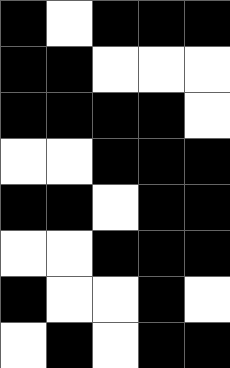[["black", "white", "black", "black", "black"], ["black", "black", "white", "white", "white"], ["black", "black", "black", "black", "white"], ["white", "white", "black", "black", "black"], ["black", "black", "white", "black", "black"], ["white", "white", "black", "black", "black"], ["black", "white", "white", "black", "white"], ["white", "black", "white", "black", "black"]]